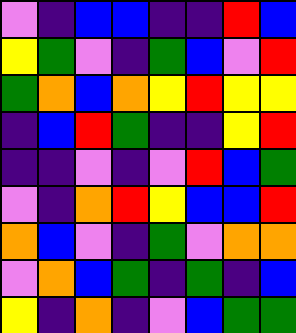[["violet", "indigo", "blue", "blue", "indigo", "indigo", "red", "blue"], ["yellow", "green", "violet", "indigo", "green", "blue", "violet", "red"], ["green", "orange", "blue", "orange", "yellow", "red", "yellow", "yellow"], ["indigo", "blue", "red", "green", "indigo", "indigo", "yellow", "red"], ["indigo", "indigo", "violet", "indigo", "violet", "red", "blue", "green"], ["violet", "indigo", "orange", "red", "yellow", "blue", "blue", "red"], ["orange", "blue", "violet", "indigo", "green", "violet", "orange", "orange"], ["violet", "orange", "blue", "green", "indigo", "green", "indigo", "blue"], ["yellow", "indigo", "orange", "indigo", "violet", "blue", "green", "green"]]